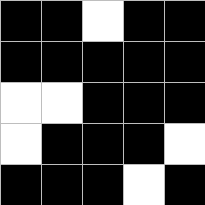[["black", "black", "white", "black", "black"], ["black", "black", "black", "black", "black"], ["white", "white", "black", "black", "black"], ["white", "black", "black", "black", "white"], ["black", "black", "black", "white", "black"]]